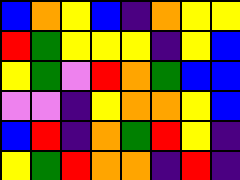[["blue", "orange", "yellow", "blue", "indigo", "orange", "yellow", "yellow"], ["red", "green", "yellow", "yellow", "yellow", "indigo", "yellow", "blue"], ["yellow", "green", "violet", "red", "orange", "green", "blue", "blue"], ["violet", "violet", "indigo", "yellow", "orange", "orange", "yellow", "blue"], ["blue", "red", "indigo", "orange", "green", "red", "yellow", "indigo"], ["yellow", "green", "red", "orange", "orange", "indigo", "red", "indigo"]]